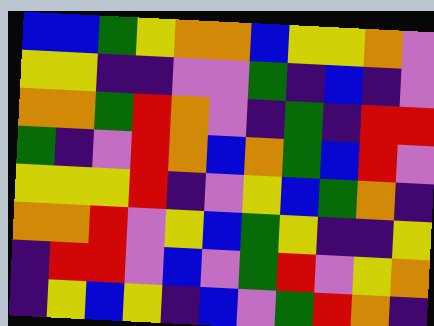[["blue", "blue", "green", "yellow", "orange", "orange", "blue", "yellow", "yellow", "orange", "violet"], ["yellow", "yellow", "indigo", "indigo", "violet", "violet", "green", "indigo", "blue", "indigo", "violet"], ["orange", "orange", "green", "red", "orange", "violet", "indigo", "green", "indigo", "red", "red"], ["green", "indigo", "violet", "red", "orange", "blue", "orange", "green", "blue", "red", "violet"], ["yellow", "yellow", "yellow", "red", "indigo", "violet", "yellow", "blue", "green", "orange", "indigo"], ["orange", "orange", "red", "violet", "yellow", "blue", "green", "yellow", "indigo", "indigo", "yellow"], ["indigo", "red", "red", "violet", "blue", "violet", "green", "red", "violet", "yellow", "orange"], ["indigo", "yellow", "blue", "yellow", "indigo", "blue", "violet", "green", "red", "orange", "indigo"]]